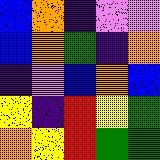[["blue", "orange", "indigo", "violet", "violet"], ["blue", "orange", "green", "indigo", "orange"], ["indigo", "violet", "blue", "orange", "blue"], ["yellow", "indigo", "red", "yellow", "green"], ["orange", "yellow", "red", "green", "green"]]